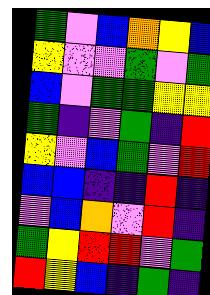[["green", "violet", "blue", "orange", "yellow", "blue"], ["yellow", "violet", "violet", "green", "violet", "green"], ["blue", "violet", "green", "green", "yellow", "yellow"], ["green", "indigo", "violet", "green", "indigo", "red"], ["yellow", "violet", "blue", "green", "violet", "red"], ["blue", "blue", "indigo", "indigo", "red", "indigo"], ["violet", "blue", "orange", "violet", "red", "indigo"], ["green", "yellow", "red", "red", "violet", "green"], ["red", "yellow", "blue", "indigo", "green", "indigo"]]